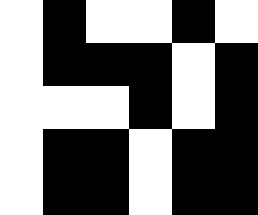[["white", "black", "white", "white", "black", "white"], ["white", "black", "black", "black", "white", "black"], ["white", "white", "white", "black", "white", "black"], ["white", "black", "black", "white", "black", "black"], ["white", "black", "black", "white", "black", "black"]]